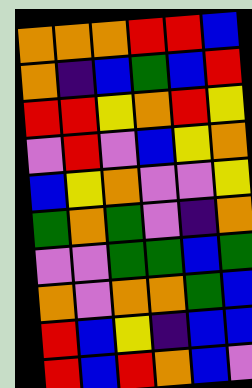[["orange", "orange", "orange", "red", "red", "blue"], ["orange", "indigo", "blue", "green", "blue", "red"], ["red", "red", "yellow", "orange", "red", "yellow"], ["violet", "red", "violet", "blue", "yellow", "orange"], ["blue", "yellow", "orange", "violet", "violet", "yellow"], ["green", "orange", "green", "violet", "indigo", "orange"], ["violet", "violet", "green", "green", "blue", "green"], ["orange", "violet", "orange", "orange", "green", "blue"], ["red", "blue", "yellow", "indigo", "blue", "blue"], ["red", "blue", "red", "orange", "blue", "violet"]]